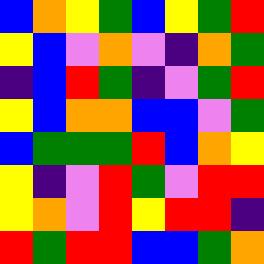[["blue", "orange", "yellow", "green", "blue", "yellow", "green", "red"], ["yellow", "blue", "violet", "orange", "violet", "indigo", "orange", "green"], ["indigo", "blue", "red", "green", "indigo", "violet", "green", "red"], ["yellow", "blue", "orange", "orange", "blue", "blue", "violet", "green"], ["blue", "green", "green", "green", "red", "blue", "orange", "yellow"], ["yellow", "indigo", "violet", "red", "green", "violet", "red", "red"], ["yellow", "orange", "violet", "red", "yellow", "red", "red", "indigo"], ["red", "green", "red", "red", "blue", "blue", "green", "orange"]]